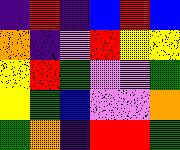[["indigo", "red", "indigo", "blue", "red", "blue"], ["orange", "indigo", "violet", "red", "yellow", "yellow"], ["yellow", "red", "green", "violet", "violet", "green"], ["yellow", "green", "blue", "violet", "violet", "orange"], ["green", "orange", "indigo", "red", "red", "green"]]